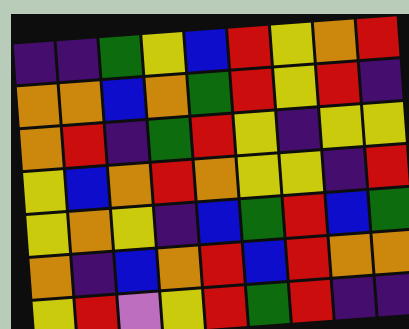[["indigo", "indigo", "green", "yellow", "blue", "red", "yellow", "orange", "red"], ["orange", "orange", "blue", "orange", "green", "red", "yellow", "red", "indigo"], ["orange", "red", "indigo", "green", "red", "yellow", "indigo", "yellow", "yellow"], ["yellow", "blue", "orange", "red", "orange", "yellow", "yellow", "indigo", "red"], ["yellow", "orange", "yellow", "indigo", "blue", "green", "red", "blue", "green"], ["orange", "indigo", "blue", "orange", "red", "blue", "red", "orange", "orange"], ["yellow", "red", "violet", "yellow", "red", "green", "red", "indigo", "indigo"]]